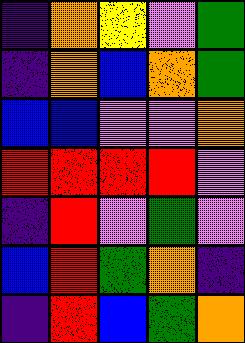[["indigo", "orange", "yellow", "violet", "green"], ["indigo", "orange", "blue", "orange", "green"], ["blue", "blue", "violet", "violet", "orange"], ["red", "red", "red", "red", "violet"], ["indigo", "red", "violet", "green", "violet"], ["blue", "red", "green", "orange", "indigo"], ["indigo", "red", "blue", "green", "orange"]]